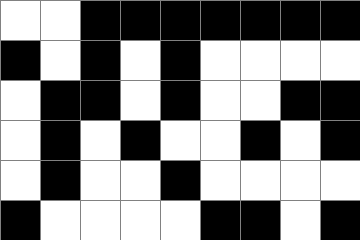[["white", "white", "black", "black", "black", "black", "black", "black", "black"], ["black", "white", "black", "white", "black", "white", "white", "white", "white"], ["white", "black", "black", "white", "black", "white", "white", "black", "black"], ["white", "black", "white", "black", "white", "white", "black", "white", "black"], ["white", "black", "white", "white", "black", "white", "white", "white", "white"], ["black", "white", "white", "white", "white", "black", "black", "white", "black"]]